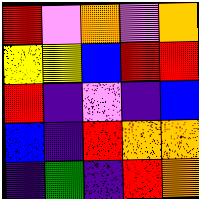[["red", "violet", "orange", "violet", "orange"], ["yellow", "yellow", "blue", "red", "red"], ["red", "indigo", "violet", "indigo", "blue"], ["blue", "indigo", "red", "orange", "orange"], ["indigo", "green", "indigo", "red", "orange"]]